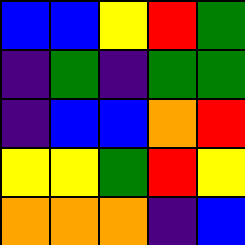[["blue", "blue", "yellow", "red", "green"], ["indigo", "green", "indigo", "green", "green"], ["indigo", "blue", "blue", "orange", "red"], ["yellow", "yellow", "green", "red", "yellow"], ["orange", "orange", "orange", "indigo", "blue"]]